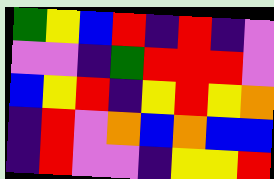[["green", "yellow", "blue", "red", "indigo", "red", "indigo", "violet"], ["violet", "violet", "indigo", "green", "red", "red", "red", "violet"], ["blue", "yellow", "red", "indigo", "yellow", "red", "yellow", "orange"], ["indigo", "red", "violet", "orange", "blue", "orange", "blue", "blue"], ["indigo", "red", "violet", "violet", "indigo", "yellow", "yellow", "red"]]